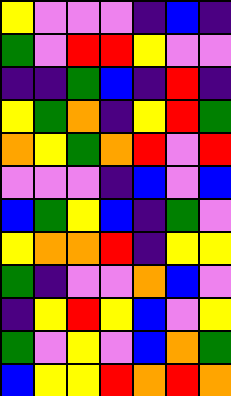[["yellow", "violet", "violet", "violet", "indigo", "blue", "indigo"], ["green", "violet", "red", "red", "yellow", "violet", "violet"], ["indigo", "indigo", "green", "blue", "indigo", "red", "indigo"], ["yellow", "green", "orange", "indigo", "yellow", "red", "green"], ["orange", "yellow", "green", "orange", "red", "violet", "red"], ["violet", "violet", "violet", "indigo", "blue", "violet", "blue"], ["blue", "green", "yellow", "blue", "indigo", "green", "violet"], ["yellow", "orange", "orange", "red", "indigo", "yellow", "yellow"], ["green", "indigo", "violet", "violet", "orange", "blue", "violet"], ["indigo", "yellow", "red", "yellow", "blue", "violet", "yellow"], ["green", "violet", "yellow", "violet", "blue", "orange", "green"], ["blue", "yellow", "yellow", "red", "orange", "red", "orange"]]